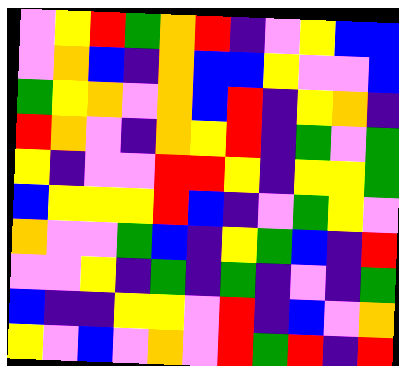[["violet", "yellow", "red", "green", "orange", "red", "indigo", "violet", "yellow", "blue", "blue"], ["violet", "orange", "blue", "indigo", "orange", "blue", "blue", "yellow", "violet", "violet", "blue"], ["green", "yellow", "orange", "violet", "orange", "blue", "red", "indigo", "yellow", "orange", "indigo"], ["red", "orange", "violet", "indigo", "orange", "yellow", "red", "indigo", "green", "violet", "green"], ["yellow", "indigo", "violet", "violet", "red", "red", "yellow", "indigo", "yellow", "yellow", "green"], ["blue", "yellow", "yellow", "yellow", "red", "blue", "indigo", "violet", "green", "yellow", "violet"], ["orange", "violet", "violet", "green", "blue", "indigo", "yellow", "green", "blue", "indigo", "red"], ["violet", "violet", "yellow", "indigo", "green", "indigo", "green", "indigo", "violet", "indigo", "green"], ["blue", "indigo", "indigo", "yellow", "yellow", "violet", "red", "indigo", "blue", "violet", "orange"], ["yellow", "violet", "blue", "violet", "orange", "violet", "red", "green", "red", "indigo", "red"]]